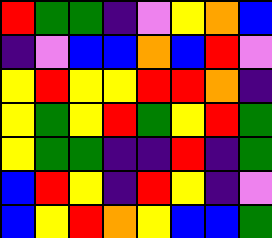[["red", "green", "green", "indigo", "violet", "yellow", "orange", "blue"], ["indigo", "violet", "blue", "blue", "orange", "blue", "red", "violet"], ["yellow", "red", "yellow", "yellow", "red", "red", "orange", "indigo"], ["yellow", "green", "yellow", "red", "green", "yellow", "red", "green"], ["yellow", "green", "green", "indigo", "indigo", "red", "indigo", "green"], ["blue", "red", "yellow", "indigo", "red", "yellow", "indigo", "violet"], ["blue", "yellow", "red", "orange", "yellow", "blue", "blue", "green"]]